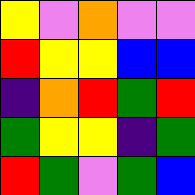[["yellow", "violet", "orange", "violet", "violet"], ["red", "yellow", "yellow", "blue", "blue"], ["indigo", "orange", "red", "green", "red"], ["green", "yellow", "yellow", "indigo", "green"], ["red", "green", "violet", "green", "blue"]]